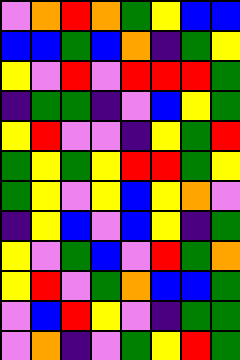[["violet", "orange", "red", "orange", "green", "yellow", "blue", "blue"], ["blue", "blue", "green", "blue", "orange", "indigo", "green", "yellow"], ["yellow", "violet", "red", "violet", "red", "red", "red", "green"], ["indigo", "green", "green", "indigo", "violet", "blue", "yellow", "green"], ["yellow", "red", "violet", "violet", "indigo", "yellow", "green", "red"], ["green", "yellow", "green", "yellow", "red", "red", "green", "yellow"], ["green", "yellow", "violet", "yellow", "blue", "yellow", "orange", "violet"], ["indigo", "yellow", "blue", "violet", "blue", "yellow", "indigo", "green"], ["yellow", "violet", "green", "blue", "violet", "red", "green", "orange"], ["yellow", "red", "violet", "green", "orange", "blue", "blue", "green"], ["violet", "blue", "red", "yellow", "violet", "indigo", "green", "green"], ["violet", "orange", "indigo", "violet", "green", "yellow", "red", "green"]]